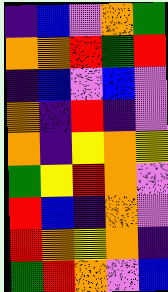[["indigo", "blue", "violet", "orange", "green"], ["orange", "orange", "red", "green", "red"], ["indigo", "blue", "violet", "blue", "violet"], ["orange", "indigo", "red", "indigo", "violet"], ["orange", "indigo", "yellow", "orange", "yellow"], ["green", "yellow", "red", "orange", "violet"], ["red", "blue", "indigo", "orange", "violet"], ["red", "orange", "yellow", "orange", "indigo"], ["green", "red", "orange", "violet", "blue"]]